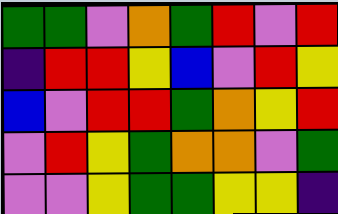[["green", "green", "violet", "orange", "green", "red", "violet", "red"], ["indigo", "red", "red", "yellow", "blue", "violet", "red", "yellow"], ["blue", "violet", "red", "red", "green", "orange", "yellow", "red"], ["violet", "red", "yellow", "green", "orange", "orange", "violet", "green"], ["violet", "violet", "yellow", "green", "green", "yellow", "yellow", "indigo"]]